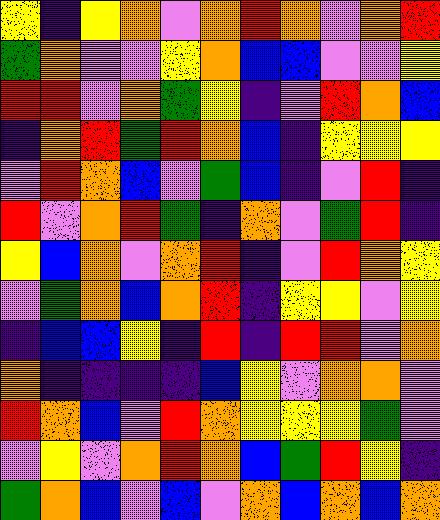[["yellow", "indigo", "yellow", "orange", "violet", "orange", "red", "orange", "violet", "orange", "red"], ["green", "orange", "violet", "violet", "yellow", "orange", "blue", "blue", "violet", "violet", "yellow"], ["red", "red", "violet", "orange", "green", "yellow", "indigo", "violet", "red", "orange", "blue"], ["indigo", "orange", "red", "green", "red", "orange", "blue", "indigo", "yellow", "yellow", "yellow"], ["violet", "red", "orange", "blue", "violet", "green", "blue", "indigo", "violet", "red", "indigo"], ["red", "violet", "orange", "red", "green", "indigo", "orange", "violet", "green", "red", "indigo"], ["yellow", "blue", "orange", "violet", "orange", "red", "indigo", "violet", "red", "orange", "yellow"], ["violet", "green", "orange", "blue", "orange", "red", "indigo", "yellow", "yellow", "violet", "yellow"], ["indigo", "blue", "blue", "yellow", "indigo", "red", "indigo", "red", "red", "violet", "orange"], ["orange", "indigo", "indigo", "indigo", "indigo", "blue", "yellow", "violet", "orange", "orange", "violet"], ["red", "orange", "blue", "violet", "red", "orange", "yellow", "yellow", "yellow", "green", "violet"], ["violet", "yellow", "violet", "orange", "red", "orange", "blue", "green", "red", "yellow", "indigo"], ["green", "orange", "blue", "violet", "blue", "violet", "orange", "blue", "orange", "blue", "orange"]]